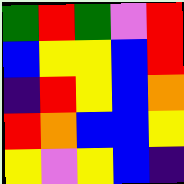[["green", "red", "green", "violet", "red"], ["blue", "yellow", "yellow", "blue", "red"], ["indigo", "red", "yellow", "blue", "orange"], ["red", "orange", "blue", "blue", "yellow"], ["yellow", "violet", "yellow", "blue", "indigo"]]